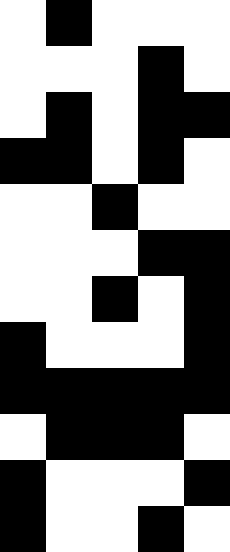[["white", "black", "white", "white", "white"], ["white", "white", "white", "black", "white"], ["white", "black", "white", "black", "black"], ["black", "black", "white", "black", "white"], ["white", "white", "black", "white", "white"], ["white", "white", "white", "black", "black"], ["white", "white", "black", "white", "black"], ["black", "white", "white", "white", "black"], ["black", "black", "black", "black", "black"], ["white", "black", "black", "black", "white"], ["black", "white", "white", "white", "black"], ["black", "white", "white", "black", "white"]]